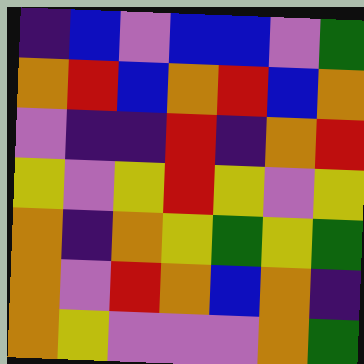[["indigo", "blue", "violet", "blue", "blue", "violet", "green"], ["orange", "red", "blue", "orange", "red", "blue", "orange"], ["violet", "indigo", "indigo", "red", "indigo", "orange", "red"], ["yellow", "violet", "yellow", "red", "yellow", "violet", "yellow"], ["orange", "indigo", "orange", "yellow", "green", "yellow", "green"], ["orange", "violet", "red", "orange", "blue", "orange", "indigo"], ["orange", "yellow", "violet", "violet", "violet", "orange", "green"]]